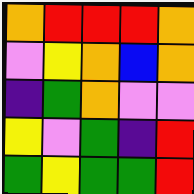[["orange", "red", "red", "red", "orange"], ["violet", "yellow", "orange", "blue", "orange"], ["indigo", "green", "orange", "violet", "violet"], ["yellow", "violet", "green", "indigo", "red"], ["green", "yellow", "green", "green", "red"]]